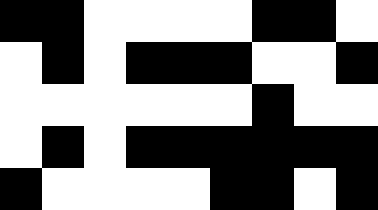[["black", "black", "white", "white", "white", "white", "black", "black", "white"], ["white", "black", "white", "black", "black", "black", "white", "white", "black"], ["white", "white", "white", "white", "white", "white", "black", "white", "white"], ["white", "black", "white", "black", "black", "black", "black", "black", "black"], ["black", "white", "white", "white", "white", "black", "black", "white", "black"]]